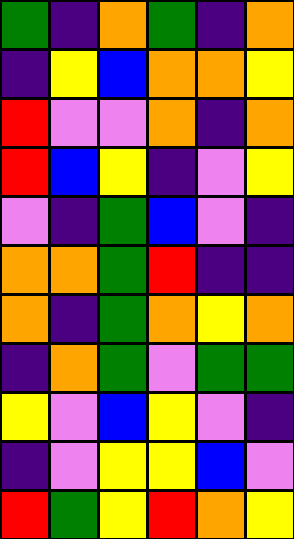[["green", "indigo", "orange", "green", "indigo", "orange"], ["indigo", "yellow", "blue", "orange", "orange", "yellow"], ["red", "violet", "violet", "orange", "indigo", "orange"], ["red", "blue", "yellow", "indigo", "violet", "yellow"], ["violet", "indigo", "green", "blue", "violet", "indigo"], ["orange", "orange", "green", "red", "indigo", "indigo"], ["orange", "indigo", "green", "orange", "yellow", "orange"], ["indigo", "orange", "green", "violet", "green", "green"], ["yellow", "violet", "blue", "yellow", "violet", "indigo"], ["indigo", "violet", "yellow", "yellow", "blue", "violet"], ["red", "green", "yellow", "red", "orange", "yellow"]]